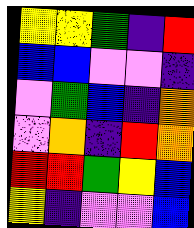[["yellow", "yellow", "green", "indigo", "red"], ["blue", "blue", "violet", "violet", "indigo"], ["violet", "green", "blue", "indigo", "orange"], ["violet", "orange", "indigo", "red", "orange"], ["red", "red", "green", "yellow", "blue"], ["yellow", "indigo", "violet", "violet", "blue"]]